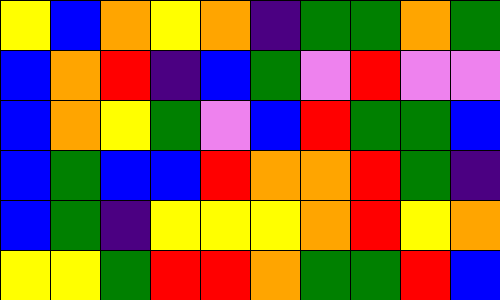[["yellow", "blue", "orange", "yellow", "orange", "indigo", "green", "green", "orange", "green"], ["blue", "orange", "red", "indigo", "blue", "green", "violet", "red", "violet", "violet"], ["blue", "orange", "yellow", "green", "violet", "blue", "red", "green", "green", "blue"], ["blue", "green", "blue", "blue", "red", "orange", "orange", "red", "green", "indigo"], ["blue", "green", "indigo", "yellow", "yellow", "yellow", "orange", "red", "yellow", "orange"], ["yellow", "yellow", "green", "red", "red", "orange", "green", "green", "red", "blue"]]